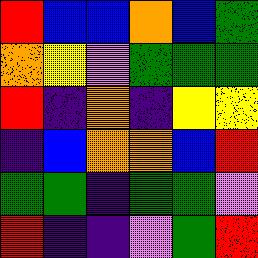[["red", "blue", "blue", "orange", "blue", "green"], ["orange", "yellow", "violet", "green", "green", "green"], ["red", "indigo", "orange", "indigo", "yellow", "yellow"], ["indigo", "blue", "orange", "orange", "blue", "red"], ["green", "green", "indigo", "green", "green", "violet"], ["red", "indigo", "indigo", "violet", "green", "red"]]